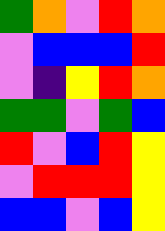[["green", "orange", "violet", "red", "orange"], ["violet", "blue", "blue", "blue", "red"], ["violet", "indigo", "yellow", "red", "orange"], ["green", "green", "violet", "green", "blue"], ["red", "violet", "blue", "red", "yellow"], ["violet", "red", "red", "red", "yellow"], ["blue", "blue", "violet", "blue", "yellow"]]